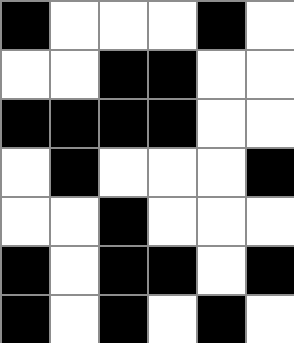[["black", "white", "white", "white", "black", "white"], ["white", "white", "black", "black", "white", "white"], ["black", "black", "black", "black", "white", "white"], ["white", "black", "white", "white", "white", "black"], ["white", "white", "black", "white", "white", "white"], ["black", "white", "black", "black", "white", "black"], ["black", "white", "black", "white", "black", "white"]]